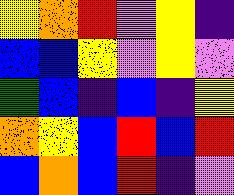[["yellow", "orange", "red", "violet", "yellow", "indigo"], ["blue", "blue", "yellow", "violet", "yellow", "violet"], ["green", "blue", "indigo", "blue", "indigo", "yellow"], ["orange", "yellow", "blue", "red", "blue", "red"], ["blue", "orange", "blue", "red", "indigo", "violet"]]